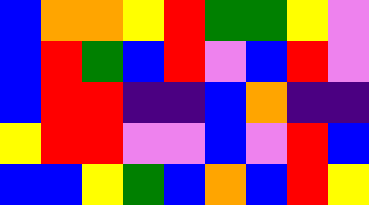[["blue", "orange", "orange", "yellow", "red", "green", "green", "yellow", "violet"], ["blue", "red", "green", "blue", "red", "violet", "blue", "red", "violet"], ["blue", "red", "red", "indigo", "indigo", "blue", "orange", "indigo", "indigo"], ["yellow", "red", "red", "violet", "violet", "blue", "violet", "red", "blue"], ["blue", "blue", "yellow", "green", "blue", "orange", "blue", "red", "yellow"]]